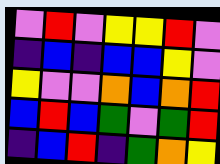[["violet", "red", "violet", "yellow", "yellow", "red", "violet"], ["indigo", "blue", "indigo", "blue", "blue", "yellow", "violet"], ["yellow", "violet", "violet", "orange", "blue", "orange", "red"], ["blue", "red", "blue", "green", "violet", "green", "red"], ["indigo", "blue", "red", "indigo", "green", "orange", "yellow"]]